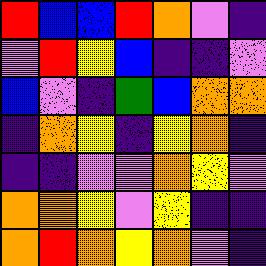[["red", "blue", "blue", "red", "orange", "violet", "indigo"], ["violet", "red", "yellow", "blue", "indigo", "indigo", "violet"], ["blue", "violet", "indigo", "green", "blue", "orange", "orange"], ["indigo", "orange", "yellow", "indigo", "yellow", "orange", "indigo"], ["indigo", "indigo", "violet", "violet", "orange", "yellow", "violet"], ["orange", "orange", "yellow", "violet", "yellow", "indigo", "indigo"], ["orange", "red", "orange", "yellow", "orange", "violet", "indigo"]]